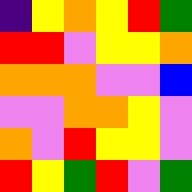[["indigo", "yellow", "orange", "yellow", "red", "green"], ["red", "red", "violet", "yellow", "yellow", "orange"], ["orange", "orange", "orange", "violet", "violet", "blue"], ["violet", "violet", "orange", "orange", "yellow", "violet"], ["orange", "violet", "red", "yellow", "yellow", "violet"], ["red", "yellow", "green", "red", "violet", "green"]]